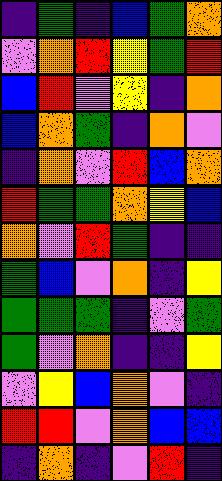[["indigo", "green", "indigo", "blue", "green", "orange"], ["violet", "orange", "red", "yellow", "green", "red"], ["blue", "red", "violet", "yellow", "indigo", "orange"], ["blue", "orange", "green", "indigo", "orange", "violet"], ["indigo", "orange", "violet", "red", "blue", "orange"], ["red", "green", "green", "orange", "yellow", "blue"], ["orange", "violet", "red", "green", "indigo", "indigo"], ["green", "blue", "violet", "orange", "indigo", "yellow"], ["green", "green", "green", "indigo", "violet", "green"], ["green", "violet", "orange", "indigo", "indigo", "yellow"], ["violet", "yellow", "blue", "orange", "violet", "indigo"], ["red", "red", "violet", "orange", "blue", "blue"], ["indigo", "orange", "indigo", "violet", "red", "indigo"]]